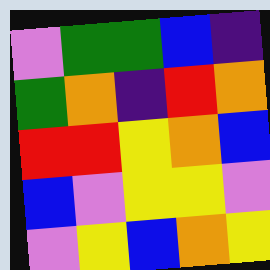[["violet", "green", "green", "blue", "indigo"], ["green", "orange", "indigo", "red", "orange"], ["red", "red", "yellow", "orange", "blue"], ["blue", "violet", "yellow", "yellow", "violet"], ["violet", "yellow", "blue", "orange", "yellow"]]